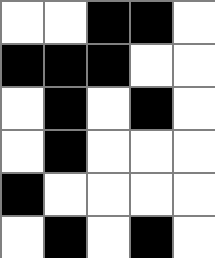[["white", "white", "black", "black", "white"], ["black", "black", "black", "white", "white"], ["white", "black", "white", "black", "white"], ["white", "black", "white", "white", "white"], ["black", "white", "white", "white", "white"], ["white", "black", "white", "black", "white"]]